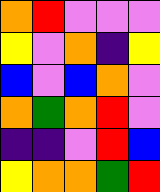[["orange", "red", "violet", "violet", "violet"], ["yellow", "violet", "orange", "indigo", "yellow"], ["blue", "violet", "blue", "orange", "violet"], ["orange", "green", "orange", "red", "violet"], ["indigo", "indigo", "violet", "red", "blue"], ["yellow", "orange", "orange", "green", "red"]]